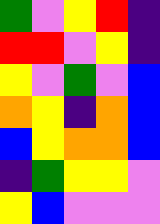[["green", "violet", "yellow", "red", "indigo"], ["red", "red", "violet", "yellow", "indigo"], ["yellow", "violet", "green", "violet", "blue"], ["orange", "yellow", "indigo", "orange", "blue"], ["blue", "yellow", "orange", "orange", "blue"], ["indigo", "green", "yellow", "yellow", "violet"], ["yellow", "blue", "violet", "violet", "violet"]]